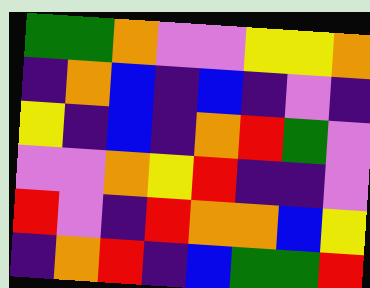[["green", "green", "orange", "violet", "violet", "yellow", "yellow", "orange"], ["indigo", "orange", "blue", "indigo", "blue", "indigo", "violet", "indigo"], ["yellow", "indigo", "blue", "indigo", "orange", "red", "green", "violet"], ["violet", "violet", "orange", "yellow", "red", "indigo", "indigo", "violet"], ["red", "violet", "indigo", "red", "orange", "orange", "blue", "yellow"], ["indigo", "orange", "red", "indigo", "blue", "green", "green", "red"]]